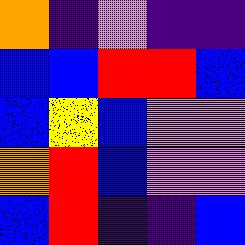[["orange", "indigo", "violet", "indigo", "indigo"], ["blue", "blue", "red", "red", "blue"], ["blue", "yellow", "blue", "violet", "violet"], ["orange", "red", "blue", "violet", "violet"], ["blue", "red", "indigo", "indigo", "blue"]]